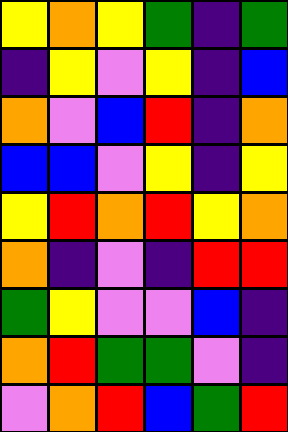[["yellow", "orange", "yellow", "green", "indigo", "green"], ["indigo", "yellow", "violet", "yellow", "indigo", "blue"], ["orange", "violet", "blue", "red", "indigo", "orange"], ["blue", "blue", "violet", "yellow", "indigo", "yellow"], ["yellow", "red", "orange", "red", "yellow", "orange"], ["orange", "indigo", "violet", "indigo", "red", "red"], ["green", "yellow", "violet", "violet", "blue", "indigo"], ["orange", "red", "green", "green", "violet", "indigo"], ["violet", "orange", "red", "blue", "green", "red"]]